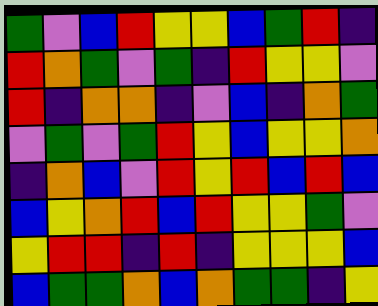[["green", "violet", "blue", "red", "yellow", "yellow", "blue", "green", "red", "indigo"], ["red", "orange", "green", "violet", "green", "indigo", "red", "yellow", "yellow", "violet"], ["red", "indigo", "orange", "orange", "indigo", "violet", "blue", "indigo", "orange", "green"], ["violet", "green", "violet", "green", "red", "yellow", "blue", "yellow", "yellow", "orange"], ["indigo", "orange", "blue", "violet", "red", "yellow", "red", "blue", "red", "blue"], ["blue", "yellow", "orange", "red", "blue", "red", "yellow", "yellow", "green", "violet"], ["yellow", "red", "red", "indigo", "red", "indigo", "yellow", "yellow", "yellow", "blue"], ["blue", "green", "green", "orange", "blue", "orange", "green", "green", "indigo", "yellow"]]